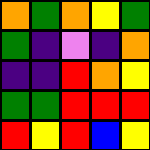[["orange", "green", "orange", "yellow", "green"], ["green", "indigo", "violet", "indigo", "orange"], ["indigo", "indigo", "red", "orange", "yellow"], ["green", "green", "red", "red", "red"], ["red", "yellow", "red", "blue", "yellow"]]